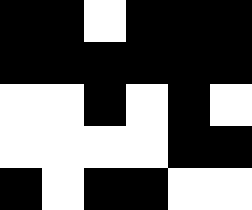[["black", "black", "white", "black", "black", "black"], ["black", "black", "black", "black", "black", "black"], ["white", "white", "black", "white", "black", "white"], ["white", "white", "white", "white", "black", "black"], ["black", "white", "black", "black", "white", "white"]]